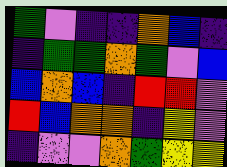[["green", "violet", "indigo", "indigo", "orange", "blue", "indigo"], ["indigo", "green", "green", "orange", "green", "violet", "blue"], ["blue", "orange", "blue", "indigo", "red", "red", "violet"], ["red", "blue", "orange", "orange", "indigo", "yellow", "violet"], ["indigo", "violet", "violet", "orange", "green", "yellow", "yellow"]]